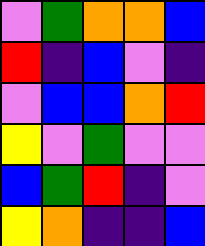[["violet", "green", "orange", "orange", "blue"], ["red", "indigo", "blue", "violet", "indigo"], ["violet", "blue", "blue", "orange", "red"], ["yellow", "violet", "green", "violet", "violet"], ["blue", "green", "red", "indigo", "violet"], ["yellow", "orange", "indigo", "indigo", "blue"]]